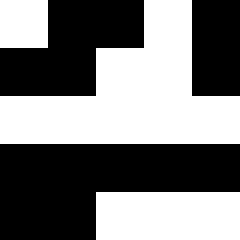[["white", "black", "black", "white", "black"], ["black", "black", "white", "white", "black"], ["white", "white", "white", "white", "white"], ["black", "black", "black", "black", "black"], ["black", "black", "white", "white", "white"]]